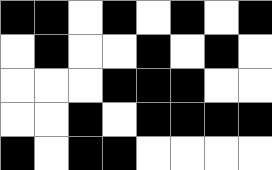[["black", "black", "white", "black", "white", "black", "white", "black"], ["white", "black", "white", "white", "black", "white", "black", "white"], ["white", "white", "white", "black", "black", "black", "white", "white"], ["white", "white", "black", "white", "black", "black", "black", "black"], ["black", "white", "black", "black", "white", "white", "white", "white"]]